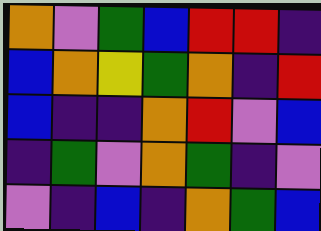[["orange", "violet", "green", "blue", "red", "red", "indigo"], ["blue", "orange", "yellow", "green", "orange", "indigo", "red"], ["blue", "indigo", "indigo", "orange", "red", "violet", "blue"], ["indigo", "green", "violet", "orange", "green", "indigo", "violet"], ["violet", "indigo", "blue", "indigo", "orange", "green", "blue"]]